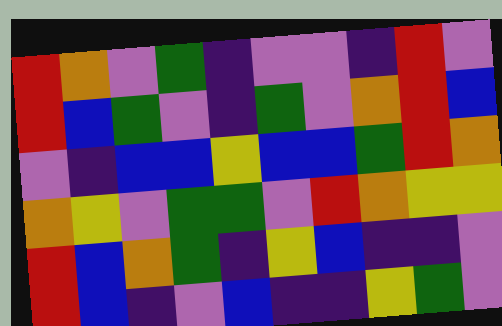[["red", "orange", "violet", "green", "indigo", "violet", "violet", "indigo", "red", "violet"], ["red", "blue", "green", "violet", "indigo", "green", "violet", "orange", "red", "blue"], ["violet", "indigo", "blue", "blue", "yellow", "blue", "blue", "green", "red", "orange"], ["orange", "yellow", "violet", "green", "green", "violet", "red", "orange", "yellow", "yellow"], ["red", "blue", "orange", "green", "indigo", "yellow", "blue", "indigo", "indigo", "violet"], ["red", "blue", "indigo", "violet", "blue", "indigo", "indigo", "yellow", "green", "violet"]]